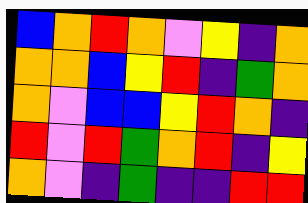[["blue", "orange", "red", "orange", "violet", "yellow", "indigo", "orange"], ["orange", "orange", "blue", "yellow", "red", "indigo", "green", "orange"], ["orange", "violet", "blue", "blue", "yellow", "red", "orange", "indigo"], ["red", "violet", "red", "green", "orange", "red", "indigo", "yellow"], ["orange", "violet", "indigo", "green", "indigo", "indigo", "red", "red"]]